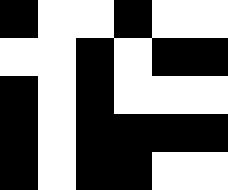[["black", "white", "white", "black", "white", "white"], ["white", "white", "black", "white", "black", "black"], ["black", "white", "black", "white", "white", "white"], ["black", "white", "black", "black", "black", "black"], ["black", "white", "black", "black", "white", "white"]]